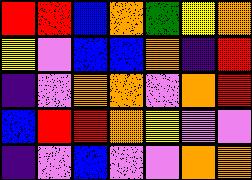[["red", "red", "blue", "orange", "green", "yellow", "orange"], ["yellow", "violet", "blue", "blue", "orange", "indigo", "red"], ["indigo", "violet", "orange", "orange", "violet", "orange", "red"], ["blue", "red", "red", "orange", "yellow", "violet", "violet"], ["indigo", "violet", "blue", "violet", "violet", "orange", "orange"]]